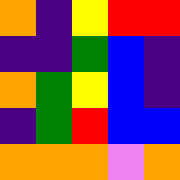[["orange", "indigo", "yellow", "red", "red"], ["indigo", "indigo", "green", "blue", "indigo"], ["orange", "green", "yellow", "blue", "indigo"], ["indigo", "green", "red", "blue", "blue"], ["orange", "orange", "orange", "violet", "orange"]]